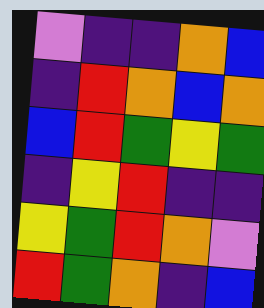[["violet", "indigo", "indigo", "orange", "blue"], ["indigo", "red", "orange", "blue", "orange"], ["blue", "red", "green", "yellow", "green"], ["indigo", "yellow", "red", "indigo", "indigo"], ["yellow", "green", "red", "orange", "violet"], ["red", "green", "orange", "indigo", "blue"]]